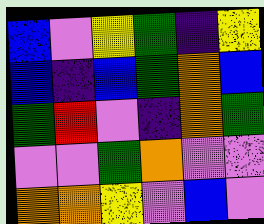[["blue", "violet", "yellow", "green", "indigo", "yellow"], ["blue", "indigo", "blue", "green", "orange", "blue"], ["green", "red", "violet", "indigo", "orange", "green"], ["violet", "violet", "green", "orange", "violet", "violet"], ["orange", "orange", "yellow", "violet", "blue", "violet"]]